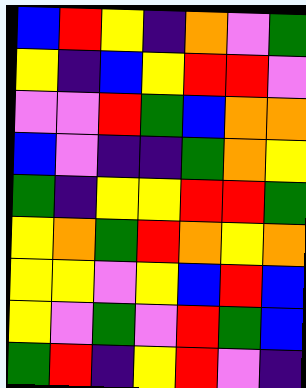[["blue", "red", "yellow", "indigo", "orange", "violet", "green"], ["yellow", "indigo", "blue", "yellow", "red", "red", "violet"], ["violet", "violet", "red", "green", "blue", "orange", "orange"], ["blue", "violet", "indigo", "indigo", "green", "orange", "yellow"], ["green", "indigo", "yellow", "yellow", "red", "red", "green"], ["yellow", "orange", "green", "red", "orange", "yellow", "orange"], ["yellow", "yellow", "violet", "yellow", "blue", "red", "blue"], ["yellow", "violet", "green", "violet", "red", "green", "blue"], ["green", "red", "indigo", "yellow", "red", "violet", "indigo"]]